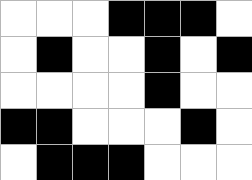[["white", "white", "white", "black", "black", "black", "white"], ["white", "black", "white", "white", "black", "white", "black"], ["white", "white", "white", "white", "black", "white", "white"], ["black", "black", "white", "white", "white", "black", "white"], ["white", "black", "black", "black", "white", "white", "white"]]